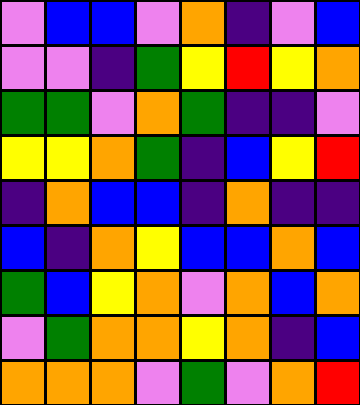[["violet", "blue", "blue", "violet", "orange", "indigo", "violet", "blue"], ["violet", "violet", "indigo", "green", "yellow", "red", "yellow", "orange"], ["green", "green", "violet", "orange", "green", "indigo", "indigo", "violet"], ["yellow", "yellow", "orange", "green", "indigo", "blue", "yellow", "red"], ["indigo", "orange", "blue", "blue", "indigo", "orange", "indigo", "indigo"], ["blue", "indigo", "orange", "yellow", "blue", "blue", "orange", "blue"], ["green", "blue", "yellow", "orange", "violet", "orange", "blue", "orange"], ["violet", "green", "orange", "orange", "yellow", "orange", "indigo", "blue"], ["orange", "orange", "orange", "violet", "green", "violet", "orange", "red"]]